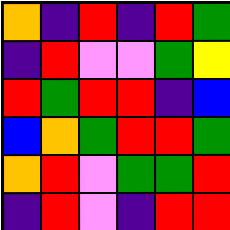[["orange", "indigo", "red", "indigo", "red", "green"], ["indigo", "red", "violet", "violet", "green", "yellow"], ["red", "green", "red", "red", "indigo", "blue"], ["blue", "orange", "green", "red", "red", "green"], ["orange", "red", "violet", "green", "green", "red"], ["indigo", "red", "violet", "indigo", "red", "red"]]